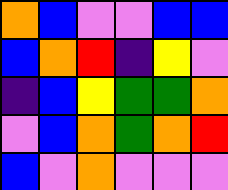[["orange", "blue", "violet", "violet", "blue", "blue"], ["blue", "orange", "red", "indigo", "yellow", "violet"], ["indigo", "blue", "yellow", "green", "green", "orange"], ["violet", "blue", "orange", "green", "orange", "red"], ["blue", "violet", "orange", "violet", "violet", "violet"]]